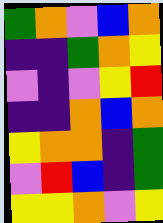[["green", "orange", "violet", "blue", "orange"], ["indigo", "indigo", "green", "orange", "yellow"], ["violet", "indigo", "violet", "yellow", "red"], ["indigo", "indigo", "orange", "blue", "orange"], ["yellow", "orange", "orange", "indigo", "green"], ["violet", "red", "blue", "indigo", "green"], ["yellow", "yellow", "orange", "violet", "yellow"]]